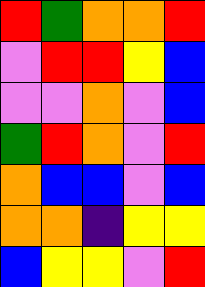[["red", "green", "orange", "orange", "red"], ["violet", "red", "red", "yellow", "blue"], ["violet", "violet", "orange", "violet", "blue"], ["green", "red", "orange", "violet", "red"], ["orange", "blue", "blue", "violet", "blue"], ["orange", "orange", "indigo", "yellow", "yellow"], ["blue", "yellow", "yellow", "violet", "red"]]